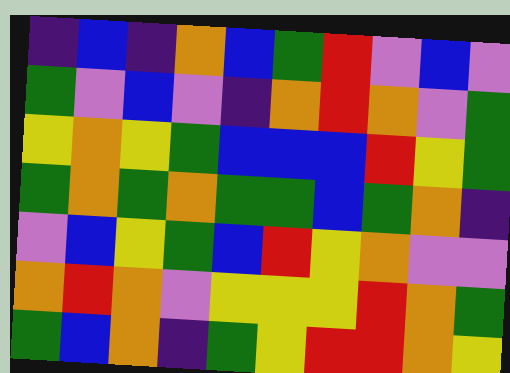[["indigo", "blue", "indigo", "orange", "blue", "green", "red", "violet", "blue", "violet"], ["green", "violet", "blue", "violet", "indigo", "orange", "red", "orange", "violet", "green"], ["yellow", "orange", "yellow", "green", "blue", "blue", "blue", "red", "yellow", "green"], ["green", "orange", "green", "orange", "green", "green", "blue", "green", "orange", "indigo"], ["violet", "blue", "yellow", "green", "blue", "red", "yellow", "orange", "violet", "violet"], ["orange", "red", "orange", "violet", "yellow", "yellow", "yellow", "red", "orange", "green"], ["green", "blue", "orange", "indigo", "green", "yellow", "red", "red", "orange", "yellow"]]